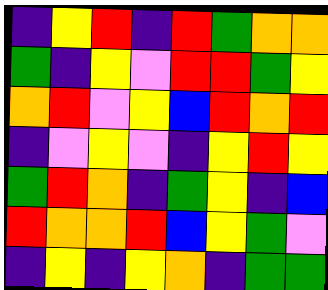[["indigo", "yellow", "red", "indigo", "red", "green", "orange", "orange"], ["green", "indigo", "yellow", "violet", "red", "red", "green", "yellow"], ["orange", "red", "violet", "yellow", "blue", "red", "orange", "red"], ["indigo", "violet", "yellow", "violet", "indigo", "yellow", "red", "yellow"], ["green", "red", "orange", "indigo", "green", "yellow", "indigo", "blue"], ["red", "orange", "orange", "red", "blue", "yellow", "green", "violet"], ["indigo", "yellow", "indigo", "yellow", "orange", "indigo", "green", "green"]]